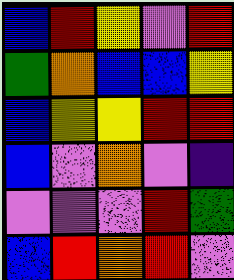[["blue", "red", "yellow", "violet", "red"], ["green", "orange", "blue", "blue", "yellow"], ["blue", "yellow", "yellow", "red", "red"], ["blue", "violet", "orange", "violet", "indigo"], ["violet", "violet", "violet", "red", "green"], ["blue", "red", "orange", "red", "violet"]]